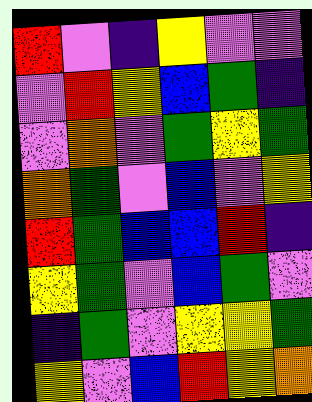[["red", "violet", "indigo", "yellow", "violet", "violet"], ["violet", "red", "yellow", "blue", "green", "indigo"], ["violet", "orange", "violet", "green", "yellow", "green"], ["orange", "green", "violet", "blue", "violet", "yellow"], ["red", "green", "blue", "blue", "red", "indigo"], ["yellow", "green", "violet", "blue", "green", "violet"], ["indigo", "green", "violet", "yellow", "yellow", "green"], ["yellow", "violet", "blue", "red", "yellow", "orange"]]